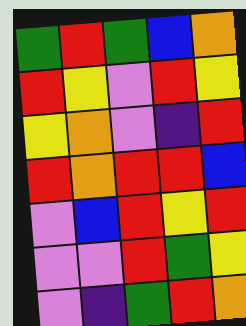[["green", "red", "green", "blue", "orange"], ["red", "yellow", "violet", "red", "yellow"], ["yellow", "orange", "violet", "indigo", "red"], ["red", "orange", "red", "red", "blue"], ["violet", "blue", "red", "yellow", "red"], ["violet", "violet", "red", "green", "yellow"], ["violet", "indigo", "green", "red", "orange"]]